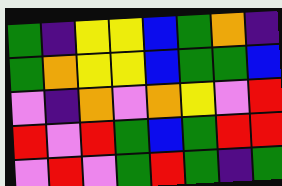[["green", "indigo", "yellow", "yellow", "blue", "green", "orange", "indigo"], ["green", "orange", "yellow", "yellow", "blue", "green", "green", "blue"], ["violet", "indigo", "orange", "violet", "orange", "yellow", "violet", "red"], ["red", "violet", "red", "green", "blue", "green", "red", "red"], ["violet", "red", "violet", "green", "red", "green", "indigo", "green"]]